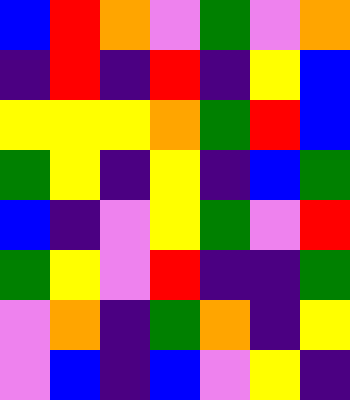[["blue", "red", "orange", "violet", "green", "violet", "orange"], ["indigo", "red", "indigo", "red", "indigo", "yellow", "blue"], ["yellow", "yellow", "yellow", "orange", "green", "red", "blue"], ["green", "yellow", "indigo", "yellow", "indigo", "blue", "green"], ["blue", "indigo", "violet", "yellow", "green", "violet", "red"], ["green", "yellow", "violet", "red", "indigo", "indigo", "green"], ["violet", "orange", "indigo", "green", "orange", "indigo", "yellow"], ["violet", "blue", "indigo", "blue", "violet", "yellow", "indigo"]]